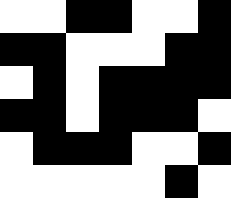[["white", "white", "black", "black", "white", "white", "black"], ["black", "black", "white", "white", "white", "black", "black"], ["white", "black", "white", "black", "black", "black", "black"], ["black", "black", "white", "black", "black", "black", "white"], ["white", "black", "black", "black", "white", "white", "black"], ["white", "white", "white", "white", "white", "black", "white"]]